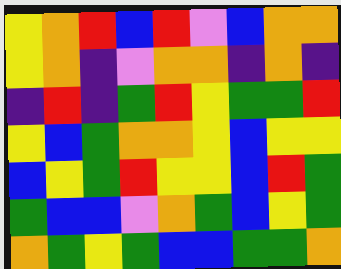[["yellow", "orange", "red", "blue", "red", "violet", "blue", "orange", "orange"], ["yellow", "orange", "indigo", "violet", "orange", "orange", "indigo", "orange", "indigo"], ["indigo", "red", "indigo", "green", "red", "yellow", "green", "green", "red"], ["yellow", "blue", "green", "orange", "orange", "yellow", "blue", "yellow", "yellow"], ["blue", "yellow", "green", "red", "yellow", "yellow", "blue", "red", "green"], ["green", "blue", "blue", "violet", "orange", "green", "blue", "yellow", "green"], ["orange", "green", "yellow", "green", "blue", "blue", "green", "green", "orange"]]